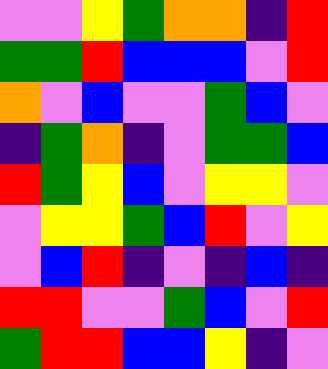[["violet", "violet", "yellow", "green", "orange", "orange", "indigo", "red"], ["green", "green", "red", "blue", "blue", "blue", "violet", "red"], ["orange", "violet", "blue", "violet", "violet", "green", "blue", "violet"], ["indigo", "green", "orange", "indigo", "violet", "green", "green", "blue"], ["red", "green", "yellow", "blue", "violet", "yellow", "yellow", "violet"], ["violet", "yellow", "yellow", "green", "blue", "red", "violet", "yellow"], ["violet", "blue", "red", "indigo", "violet", "indigo", "blue", "indigo"], ["red", "red", "violet", "violet", "green", "blue", "violet", "red"], ["green", "red", "red", "blue", "blue", "yellow", "indigo", "violet"]]